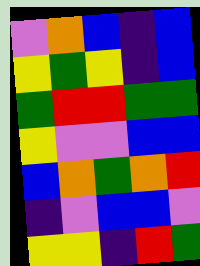[["violet", "orange", "blue", "indigo", "blue"], ["yellow", "green", "yellow", "indigo", "blue"], ["green", "red", "red", "green", "green"], ["yellow", "violet", "violet", "blue", "blue"], ["blue", "orange", "green", "orange", "red"], ["indigo", "violet", "blue", "blue", "violet"], ["yellow", "yellow", "indigo", "red", "green"]]